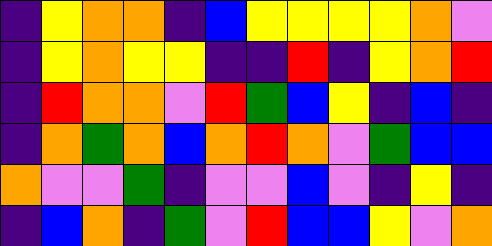[["indigo", "yellow", "orange", "orange", "indigo", "blue", "yellow", "yellow", "yellow", "yellow", "orange", "violet"], ["indigo", "yellow", "orange", "yellow", "yellow", "indigo", "indigo", "red", "indigo", "yellow", "orange", "red"], ["indigo", "red", "orange", "orange", "violet", "red", "green", "blue", "yellow", "indigo", "blue", "indigo"], ["indigo", "orange", "green", "orange", "blue", "orange", "red", "orange", "violet", "green", "blue", "blue"], ["orange", "violet", "violet", "green", "indigo", "violet", "violet", "blue", "violet", "indigo", "yellow", "indigo"], ["indigo", "blue", "orange", "indigo", "green", "violet", "red", "blue", "blue", "yellow", "violet", "orange"]]